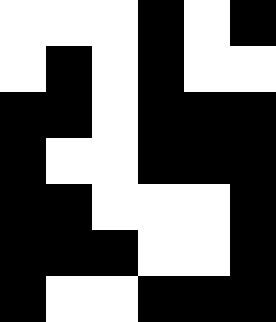[["white", "white", "white", "black", "white", "black"], ["white", "black", "white", "black", "white", "white"], ["black", "black", "white", "black", "black", "black"], ["black", "white", "white", "black", "black", "black"], ["black", "black", "white", "white", "white", "black"], ["black", "black", "black", "white", "white", "black"], ["black", "white", "white", "black", "black", "black"]]